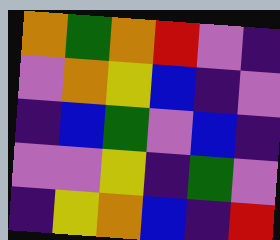[["orange", "green", "orange", "red", "violet", "indigo"], ["violet", "orange", "yellow", "blue", "indigo", "violet"], ["indigo", "blue", "green", "violet", "blue", "indigo"], ["violet", "violet", "yellow", "indigo", "green", "violet"], ["indigo", "yellow", "orange", "blue", "indigo", "red"]]